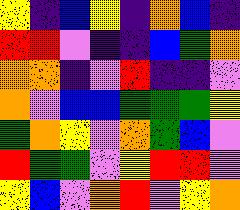[["yellow", "indigo", "blue", "yellow", "indigo", "orange", "blue", "indigo"], ["red", "red", "violet", "indigo", "indigo", "blue", "green", "orange"], ["orange", "orange", "indigo", "violet", "red", "indigo", "indigo", "violet"], ["orange", "violet", "blue", "blue", "green", "green", "green", "yellow"], ["green", "orange", "yellow", "violet", "orange", "green", "blue", "violet"], ["red", "green", "green", "violet", "yellow", "red", "red", "violet"], ["yellow", "blue", "violet", "orange", "red", "violet", "yellow", "orange"]]